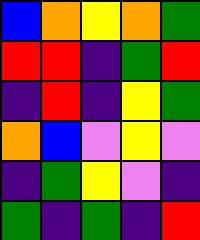[["blue", "orange", "yellow", "orange", "green"], ["red", "red", "indigo", "green", "red"], ["indigo", "red", "indigo", "yellow", "green"], ["orange", "blue", "violet", "yellow", "violet"], ["indigo", "green", "yellow", "violet", "indigo"], ["green", "indigo", "green", "indigo", "red"]]